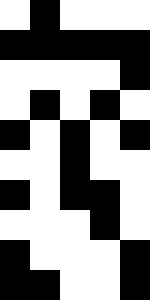[["white", "black", "white", "white", "white"], ["black", "black", "black", "black", "black"], ["white", "white", "white", "white", "black"], ["white", "black", "white", "black", "white"], ["black", "white", "black", "white", "black"], ["white", "white", "black", "white", "white"], ["black", "white", "black", "black", "white"], ["white", "white", "white", "black", "white"], ["black", "white", "white", "white", "black"], ["black", "black", "white", "white", "black"]]